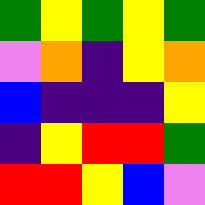[["green", "yellow", "green", "yellow", "green"], ["violet", "orange", "indigo", "yellow", "orange"], ["blue", "indigo", "indigo", "indigo", "yellow"], ["indigo", "yellow", "red", "red", "green"], ["red", "red", "yellow", "blue", "violet"]]